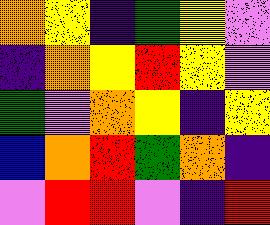[["orange", "yellow", "indigo", "green", "yellow", "violet"], ["indigo", "orange", "yellow", "red", "yellow", "violet"], ["green", "violet", "orange", "yellow", "indigo", "yellow"], ["blue", "orange", "red", "green", "orange", "indigo"], ["violet", "red", "red", "violet", "indigo", "red"]]